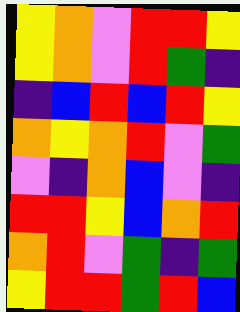[["yellow", "orange", "violet", "red", "red", "yellow"], ["yellow", "orange", "violet", "red", "green", "indigo"], ["indigo", "blue", "red", "blue", "red", "yellow"], ["orange", "yellow", "orange", "red", "violet", "green"], ["violet", "indigo", "orange", "blue", "violet", "indigo"], ["red", "red", "yellow", "blue", "orange", "red"], ["orange", "red", "violet", "green", "indigo", "green"], ["yellow", "red", "red", "green", "red", "blue"]]